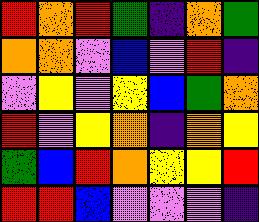[["red", "orange", "red", "green", "indigo", "orange", "green"], ["orange", "orange", "violet", "blue", "violet", "red", "indigo"], ["violet", "yellow", "violet", "yellow", "blue", "green", "orange"], ["red", "violet", "yellow", "orange", "indigo", "orange", "yellow"], ["green", "blue", "red", "orange", "yellow", "yellow", "red"], ["red", "red", "blue", "violet", "violet", "violet", "indigo"]]